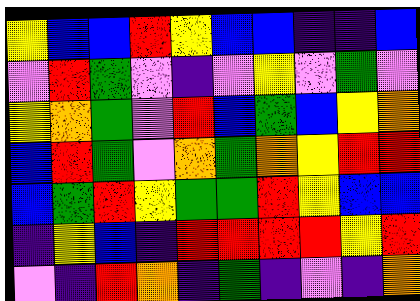[["yellow", "blue", "blue", "red", "yellow", "blue", "blue", "indigo", "indigo", "blue"], ["violet", "red", "green", "violet", "indigo", "violet", "yellow", "violet", "green", "violet"], ["yellow", "orange", "green", "violet", "red", "blue", "green", "blue", "yellow", "orange"], ["blue", "red", "green", "violet", "orange", "green", "orange", "yellow", "red", "red"], ["blue", "green", "red", "yellow", "green", "green", "red", "yellow", "blue", "blue"], ["indigo", "yellow", "blue", "indigo", "red", "red", "red", "red", "yellow", "red"], ["violet", "indigo", "red", "orange", "indigo", "green", "indigo", "violet", "indigo", "orange"]]